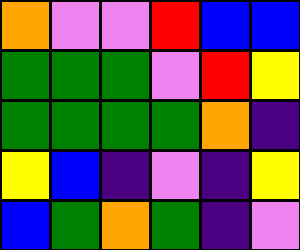[["orange", "violet", "violet", "red", "blue", "blue"], ["green", "green", "green", "violet", "red", "yellow"], ["green", "green", "green", "green", "orange", "indigo"], ["yellow", "blue", "indigo", "violet", "indigo", "yellow"], ["blue", "green", "orange", "green", "indigo", "violet"]]